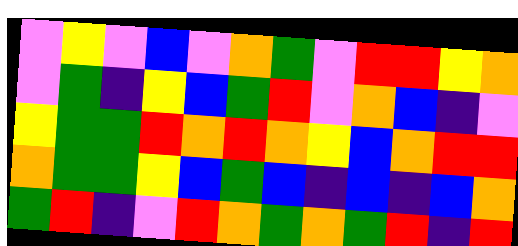[["violet", "yellow", "violet", "blue", "violet", "orange", "green", "violet", "red", "red", "yellow", "orange"], ["violet", "green", "indigo", "yellow", "blue", "green", "red", "violet", "orange", "blue", "indigo", "violet"], ["yellow", "green", "green", "red", "orange", "red", "orange", "yellow", "blue", "orange", "red", "red"], ["orange", "green", "green", "yellow", "blue", "green", "blue", "indigo", "blue", "indigo", "blue", "orange"], ["green", "red", "indigo", "violet", "red", "orange", "green", "orange", "green", "red", "indigo", "red"]]